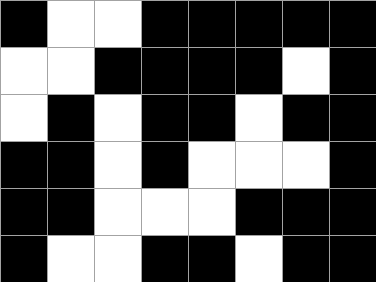[["black", "white", "white", "black", "black", "black", "black", "black"], ["white", "white", "black", "black", "black", "black", "white", "black"], ["white", "black", "white", "black", "black", "white", "black", "black"], ["black", "black", "white", "black", "white", "white", "white", "black"], ["black", "black", "white", "white", "white", "black", "black", "black"], ["black", "white", "white", "black", "black", "white", "black", "black"]]